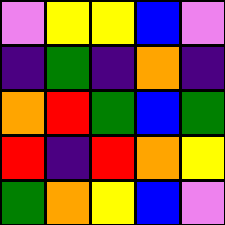[["violet", "yellow", "yellow", "blue", "violet"], ["indigo", "green", "indigo", "orange", "indigo"], ["orange", "red", "green", "blue", "green"], ["red", "indigo", "red", "orange", "yellow"], ["green", "orange", "yellow", "blue", "violet"]]